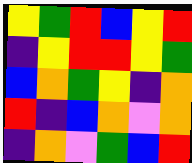[["yellow", "green", "red", "blue", "yellow", "red"], ["indigo", "yellow", "red", "red", "yellow", "green"], ["blue", "orange", "green", "yellow", "indigo", "orange"], ["red", "indigo", "blue", "orange", "violet", "orange"], ["indigo", "orange", "violet", "green", "blue", "red"]]